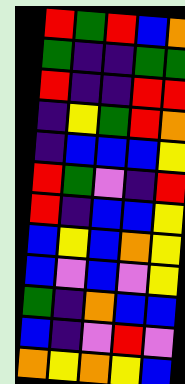[["red", "green", "red", "blue", "orange"], ["green", "indigo", "indigo", "green", "green"], ["red", "indigo", "indigo", "red", "red"], ["indigo", "yellow", "green", "red", "orange"], ["indigo", "blue", "blue", "blue", "yellow"], ["red", "green", "violet", "indigo", "red"], ["red", "indigo", "blue", "blue", "yellow"], ["blue", "yellow", "blue", "orange", "yellow"], ["blue", "violet", "blue", "violet", "yellow"], ["green", "indigo", "orange", "blue", "blue"], ["blue", "indigo", "violet", "red", "violet"], ["orange", "yellow", "orange", "yellow", "blue"]]